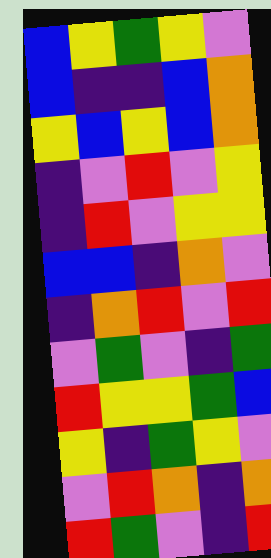[["blue", "yellow", "green", "yellow", "violet"], ["blue", "indigo", "indigo", "blue", "orange"], ["yellow", "blue", "yellow", "blue", "orange"], ["indigo", "violet", "red", "violet", "yellow"], ["indigo", "red", "violet", "yellow", "yellow"], ["blue", "blue", "indigo", "orange", "violet"], ["indigo", "orange", "red", "violet", "red"], ["violet", "green", "violet", "indigo", "green"], ["red", "yellow", "yellow", "green", "blue"], ["yellow", "indigo", "green", "yellow", "violet"], ["violet", "red", "orange", "indigo", "orange"], ["red", "green", "violet", "indigo", "red"]]